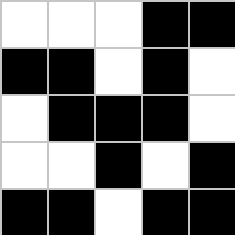[["white", "white", "white", "black", "black"], ["black", "black", "white", "black", "white"], ["white", "black", "black", "black", "white"], ["white", "white", "black", "white", "black"], ["black", "black", "white", "black", "black"]]